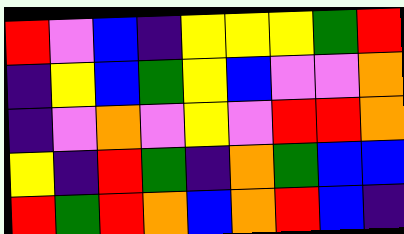[["red", "violet", "blue", "indigo", "yellow", "yellow", "yellow", "green", "red"], ["indigo", "yellow", "blue", "green", "yellow", "blue", "violet", "violet", "orange"], ["indigo", "violet", "orange", "violet", "yellow", "violet", "red", "red", "orange"], ["yellow", "indigo", "red", "green", "indigo", "orange", "green", "blue", "blue"], ["red", "green", "red", "orange", "blue", "orange", "red", "blue", "indigo"]]